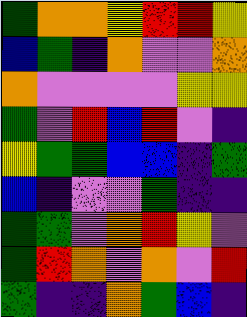[["green", "orange", "orange", "yellow", "red", "red", "yellow"], ["blue", "green", "indigo", "orange", "violet", "violet", "orange"], ["orange", "violet", "violet", "violet", "violet", "yellow", "yellow"], ["green", "violet", "red", "blue", "red", "violet", "indigo"], ["yellow", "green", "green", "blue", "blue", "indigo", "green"], ["blue", "indigo", "violet", "violet", "green", "indigo", "indigo"], ["green", "green", "violet", "orange", "red", "yellow", "violet"], ["green", "red", "orange", "violet", "orange", "violet", "red"], ["green", "indigo", "indigo", "orange", "green", "blue", "indigo"]]